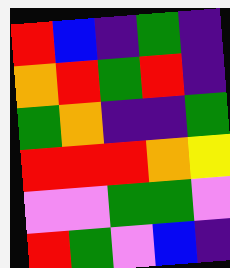[["red", "blue", "indigo", "green", "indigo"], ["orange", "red", "green", "red", "indigo"], ["green", "orange", "indigo", "indigo", "green"], ["red", "red", "red", "orange", "yellow"], ["violet", "violet", "green", "green", "violet"], ["red", "green", "violet", "blue", "indigo"]]